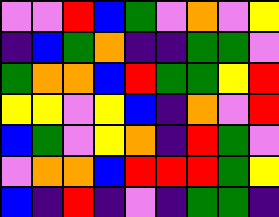[["violet", "violet", "red", "blue", "green", "violet", "orange", "violet", "yellow"], ["indigo", "blue", "green", "orange", "indigo", "indigo", "green", "green", "violet"], ["green", "orange", "orange", "blue", "red", "green", "green", "yellow", "red"], ["yellow", "yellow", "violet", "yellow", "blue", "indigo", "orange", "violet", "red"], ["blue", "green", "violet", "yellow", "orange", "indigo", "red", "green", "violet"], ["violet", "orange", "orange", "blue", "red", "red", "red", "green", "yellow"], ["blue", "indigo", "red", "indigo", "violet", "indigo", "green", "green", "indigo"]]